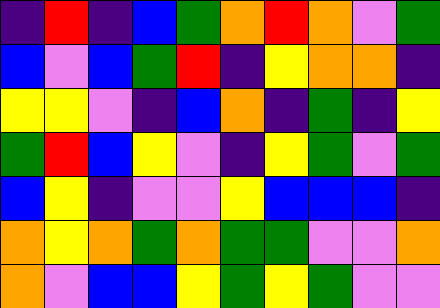[["indigo", "red", "indigo", "blue", "green", "orange", "red", "orange", "violet", "green"], ["blue", "violet", "blue", "green", "red", "indigo", "yellow", "orange", "orange", "indigo"], ["yellow", "yellow", "violet", "indigo", "blue", "orange", "indigo", "green", "indigo", "yellow"], ["green", "red", "blue", "yellow", "violet", "indigo", "yellow", "green", "violet", "green"], ["blue", "yellow", "indigo", "violet", "violet", "yellow", "blue", "blue", "blue", "indigo"], ["orange", "yellow", "orange", "green", "orange", "green", "green", "violet", "violet", "orange"], ["orange", "violet", "blue", "blue", "yellow", "green", "yellow", "green", "violet", "violet"]]